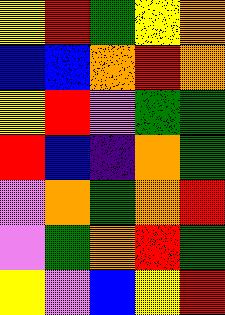[["yellow", "red", "green", "yellow", "orange"], ["blue", "blue", "orange", "red", "orange"], ["yellow", "red", "violet", "green", "green"], ["red", "blue", "indigo", "orange", "green"], ["violet", "orange", "green", "orange", "red"], ["violet", "green", "orange", "red", "green"], ["yellow", "violet", "blue", "yellow", "red"]]